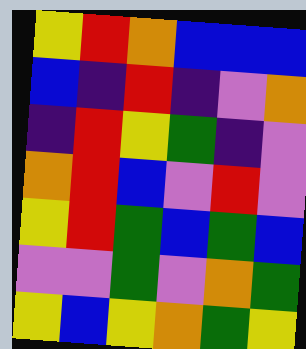[["yellow", "red", "orange", "blue", "blue", "blue"], ["blue", "indigo", "red", "indigo", "violet", "orange"], ["indigo", "red", "yellow", "green", "indigo", "violet"], ["orange", "red", "blue", "violet", "red", "violet"], ["yellow", "red", "green", "blue", "green", "blue"], ["violet", "violet", "green", "violet", "orange", "green"], ["yellow", "blue", "yellow", "orange", "green", "yellow"]]